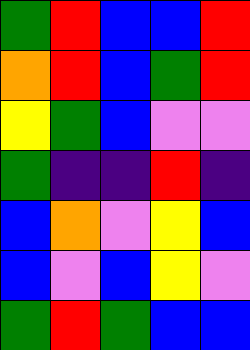[["green", "red", "blue", "blue", "red"], ["orange", "red", "blue", "green", "red"], ["yellow", "green", "blue", "violet", "violet"], ["green", "indigo", "indigo", "red", "indigo"], ["blue", "orange", "violet", "yellow", "blue"], ["blue", "violet", "blue", "yellow", "violet"], ["green", "red", "green", "blue", "blue"]]